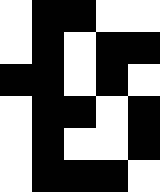[["white", "black", "black", "white", "white"], ["white", "black", "white", "black", "black"], ["black", "black", "white", "black", "white"], ["white", "black", "black", "white", "black"], ["white", "black", "white", "white", "black"], ["white", "black", "black", "black", "white"]]